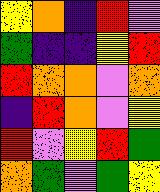[["yellow", "orange", "indigo", "red", "violet"], ["green", "indigo", "indigo", "yellow", "red"], ["red", "orange", "orange", "violet", "orange"], ["indigo", "red", "orange", "violet", "yellow"], ["red", "violet", "yellow", "red", "green"], ["orange", "green", "violet", "green", "yellow"]]